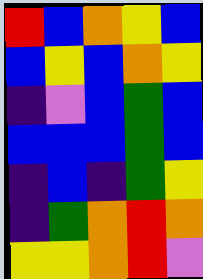[["red", "blue", "orange", "yellow", "blue"], ["blue", "yellow", "blue", "orange", "yellow"], ["indigo", "violet", "blue", "green", "blue"], ["blue", "blue", "blue", "green", "blue"], ["indigo", "blue", "indigo", "green", "yellow"], ["indigo", "green", "orange", "red", "orange"], ["yellow", "yellow", "orange", "red", "violet"]]